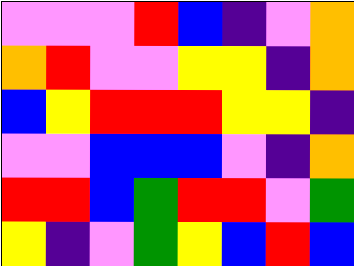[["violet", "violet", "violet", "red", "blue", "indigo", "violet", "orange"], ["orange", "red", "violet", "violet", "yellow", "yellow", "indigo", "orange"], ["blue", "yellow", "red", "red", "red", "yellow", "yellow", "indigo"], ["violet", "violet", "blue", "blue", "blue", "violet", "indigo", "orange"], ["red", "red", "blue", "green", "red", "red", "violet", "green"], ["yellow", "indigo", "violet", "green", "yellow", "blue", "red", "blue"]]